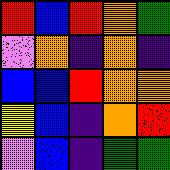[["red", "blue", "red", "orange", "green"], ["violet", "orange", "indigo", "orange", "indigo"], ["blue", "blue", "red", "orange", "orange"], ["yellow", "blue", "indigo", "orange", "red"], ["violet", "blue", "indigo", "green", "green"]]